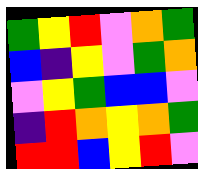[["green", "yellow", "red", "violet", "orange", "green"], ["blue", "indigo", "yellow", "violet", "green", "orange"], ["violet", "yellow", "green", "blue", "blue", "violet"], ["indigo", "red", "orange", "yellow", "orange", "green"], ["red", "red", "blue", "yellow", "red", "violet"]]